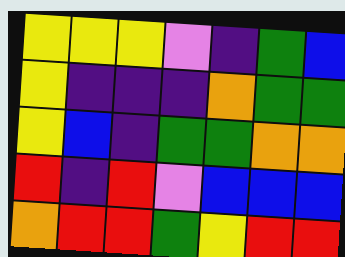[["yellow", "yellow", "yellow", "violet", "indigo", "green", "blue"], ["yellow", "indigo", "indigo", "indigo", "orange", "green", "green"], ["yellow", "blue", "indigo", "green", "green", "orange", "orange"], ["red", "indigo", "red", "violet", "blue", "blue", "blue"], ["orange", "red", "red", "green", "yellow", "red", "red"]]